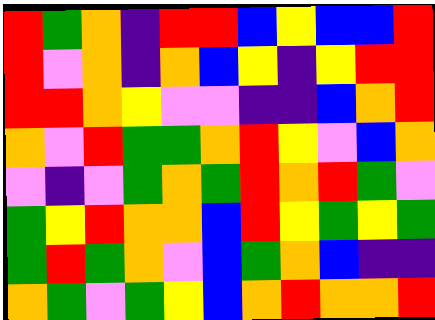[["red", "green", "orange", "indigo", "red", "red", "blue", "yellow", "blue", "blue", "red"], ["red", "violet", "orange", "indigo", "orange", "blue", "yellow", "indigo", "yellow", "red", "red"], ["red", "red", "orange", "yellow", "violet", "violet", "indigo", "indigo", "blue", "orange", "red"], ["orange", "violet", "red", "green", "green", "orange", "red", "yellow", "violet", "blue", "orange"], ["violet", "indigo", "violet", "green", "orange", "green", "red", "orange", "red", "green", "violet"], ["green", "yellow", "red", "orange", "orange", "blue", "red", "yellow", "green", "yellow", "green"], ["green", "red", "green", "orange", "violet", "blue", "green", "orange", "blue", "indigo", "indigo"], ["orange", "green", "violet", "green", "yellow", "blue", "orange", "red", "orange", "orange", "red"]]